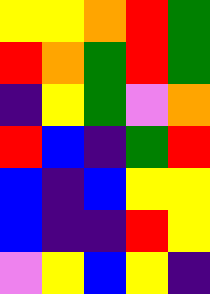[["yellow", "yellow", "orange", "red", "green"], ["red", "orange", "green", "red", "green"], ["indigo", "yellow", "green", "violet", "orange"], ["red", "blue", "indigo", "green", "red"], ["blue", "indigo", "blue", "yellow", "yellow"], ["blue", "indigo", "indigo", "red", "yellow"], ["violet", "yellow", "blue", "yellow", "indigo"]]